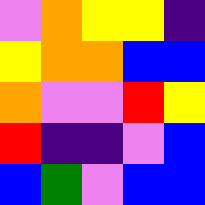[["violet", "orange", "yellow", "yellow", "indigo"], ["yellow", "orange", "orange", "blue", "blue"], ["orange", "violet", "violet", "red", "yellow"], ["red", "indigo", "indigo", "violet", "blue"], ["blue", "green", "violet", "blue", "blue"]]